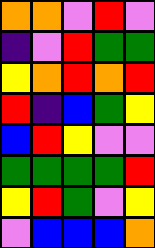[["orange", "orange", "violet", "red", "violet"], ["indigo", "violet", "red", "green", "green"], ["yellow", "orange", "red", "orange", "red"], ["red", "indigo", "blue", "green", "yellow"], ["blue", "red", "yellow", "violet", "violet"], ["green", "green", "green", "green", "red"], ["yellow", "red", "green", "violet", "yellow"], ["violet", "blue", "blue", "blue", "orange"]]